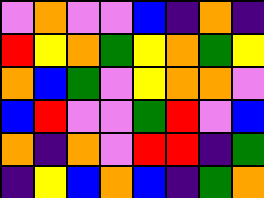[["violet", "orange", "violet", "violet", "blue", "indigo", "orange", "indigo"], ["red", "yellow", "orange", "green", "yellow", "orange", "green", "yellow"], ["orange", "blue", "green", "violet", "yellow", "orange", "orange", "violet"], ["blue", "red", "violet", "violet", "green", "red", "violet", "blue"], ["orange", "indigo", "orange", "violet", "red", "red", "indigo", "green"], ["indigo", "yellow", "blue", "orange", "blue", "indigo", "green", "orange"]]